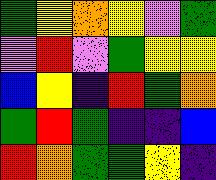[["green", "yellow", "orange", "yellow", "violet", "green"], ["violet", "red", "violet", "green", "yellow", "yellow"], ["blue", "yellow", "indigo", "red", "green", "orange"], ["green", "red", "green", "indigo", "indigo", "blue"], ["red", "orange", "green", "green", "yellow", "indigo"]]